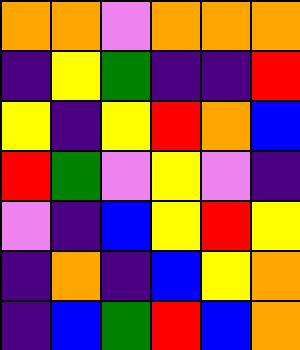[["orange", "orange", "violet", "orange", "orange", "orange"], ["indigo", "yellow", "green", "indigo", "indigo", "red"], ["yellow", "indigo", "yellow", "red", "orange", "blue"], ["red", "green", "violet", "yellow", "violet", "indigo"], ["violet", "indigo", "blue", "yellow", "red", "yellow"], ["indigo", "orange", "indigo", "blue", "yellow", "orange"], ["indigo", "blue", "green", "red", "blue", "orange"]]